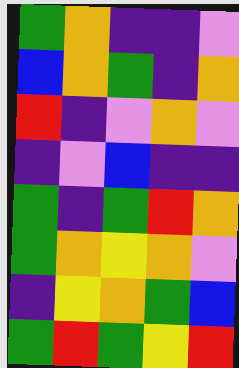[["green", "orange", "indigo", "indigo", "violet"], ["blue", "orange", "green", "indigo", "orange"], ["red", "indigo", "violet", "orange", "violet"], ["indigo", "violet", "blue", "indigo", "indigo"], ["green", "indigo", "green", "red", "orange"], ["green", "orange", "yellow", "orange", "violet"], ["indigo", "yellow", "orange", "green", "blue"], ["green", "red", "green", "yellow", "red"]]